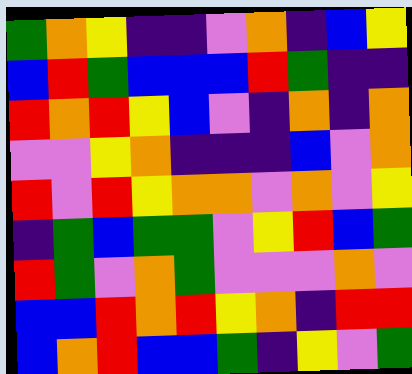[["green", "orange", "yellow", "indigo", "indigo", "violet", "orange", "indigo", "blue", "yellow"], ["blue", "red", "green", "blue", "blue", "blue", "red", "green", "indigo", "indigo"], ["red", "orange", "red", "yellow", "blue", "violet", "indigo", "orange", "indigo", "orange"], ["violet", "violet", "yellow", "orange", "indigo", "indigo", "indigo", "blue", "violet", "orange"], ["red", "violet", "red", "yellow", "orange", "orange", "violet", "orange", "violet", "yellow"], ["indigo", "green", "blue", "green", "green", "violet", "yellow", "red", "blue", "green"], ["red", "green", "violet", "orange", "green", "violet", "violet", "violet", "orange", "violet"], ["blue", "blue", "red", "orange", "red", "yellow", "orange", "indigo", "red", "red"], ["blue", "orange", "red", "blue", "blue", "green", "indigo", "yellow", "violet", "green"]]